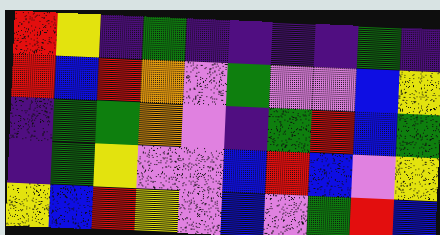[["red", "yellow", "indigo", "green", "indigo", "indigo", "indigo", "indigo", "green", "indigo"], ["red", "blue", "red", "orange", "violet", "green", "violet", "violet", "blue", "yellow"], ["indigo", "green", "green", "orange", "violet", "indigo", "green", "red", "blue", "green"], ["indigo", "green", "yellow", "violet", "violet", "blue", "red", "blue", "violet", "yellow"], ["yellow", "blue", "red", "yellow", "violet", "blue", "violet", "green", "red", "blue"]]